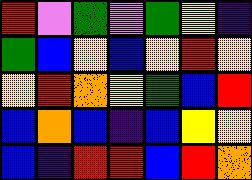[["red", "violet", "green", "violet", "green", "yellow", "indigo"], ["green", "blue", "yellow", "blue", "yellow", "red", "yellow"], ["yellow", "red", "orange", "yellow", "green", "blue", "red"], ["blue", "orange", "blue", "indigo", "blue", "yellow", "yellow"], ["blue", "indigo", "red", "red", "blue", "red", "orange"]]